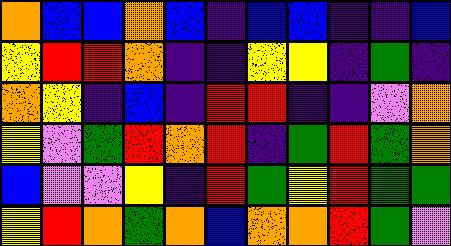[["orange", "blue", "blue", "orange", "blue", "indigo", "blue", "blue", "indigo", "indigo", "blue"], ["yellow", "red", "red", "orange", "indigo", "indigo", "yellow", "yellow", "indigo", "green", "indigo"], ["orange", "yellow", "indigo", "blue", "indigo", "red", "red", "indigo", "indigo", "violet", "orange"], ["yellow", "violet", "green", "red", "orange", "red", "indigo", "green", "red", "green", "orange"], ["blue", "violet", "violet", "yellow", "indigo", "red", "green", "yellow", "red", "green", "green"], ["yellow", "red", "orange", "green", "orange", "blue", "orange", "orange", "red", "green", "violet"]]